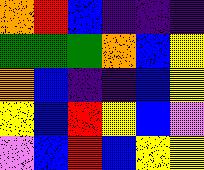[["orange", "red", "blue", "indigo", "indigo", "indigo"], ["green", "green", "green", "orange", "blue", "yellow"], ["orange", "blue", "indigo", "indigo", "blue", "yellow"], ["yellow", "blue", "red", "yellow", "blue", "violet"], ["violet", "blue", "red", "blue", "yellow", "yellow"]]